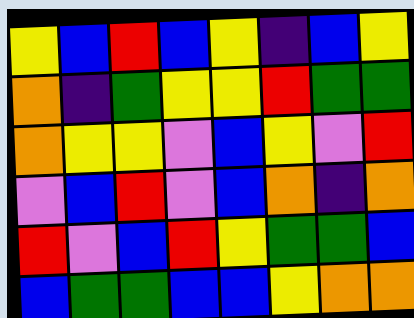[["yellow", "blue", "red", "blue", "yellow", "indigo", "blue", "yellow"], ["orange", "indigo", "green", "yellow", "yellow", "red", "green", "green"], ["orange", "yellow", "yellow", "violet", "blue", "yellow", "violet", "red"], ["violet", "blue", "red", "violet", "blue", "orange", "indigo", "orange"], ["red", "violet", "blue", "red", "yellow", "green", "green", "blue"], ["blue", "green", "green", "blue", "blue", "yellow", "orange", "orange"]]